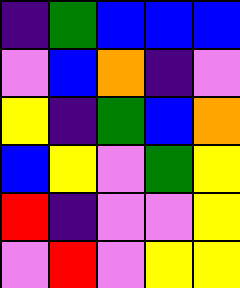[["indigo", "green", "blue", "blue", "blue"], ["violet", "blue", "orange", "indigo", "violet"], ["yellow", "indigo", "green", "blue", "orange"], ["blue", "yellow", "violet", "green", "yellow"], ["red", "indigo", "violet", "violet", "yellow"], ["violet", "red", "violet", "yellow", "yellow"]]